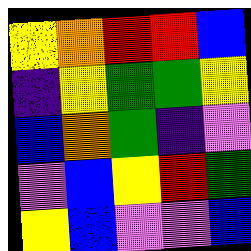[["yellow", "orange", "red", "red", "blue"], ["indigo", "yellow", "green", "green", "yellow"], ["blue", "orange", "green", "indigo", "violet"], ["violet", "blue", "yellow", "red", "green"], ["yellow", "blue", "violet", "violet", "blue"]]